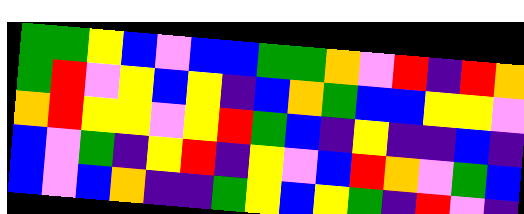[["green", "green", "yellow", "blue", "violet", "blue", "blue", "green", "green", "orange", "violet", "red", "indigo", "red", "orange"], ["green", "red", "violet", "yellow", "blue", "yellow", "indigo", "blue", "orange", "green", "blue", "blue", "yellow", "yellow", "violet"], ["orange", "red", "yellow", "yellow", "violet", "yellow", "red", "green", "blue", "indigo", "yellow", "indigo", "indigo", "blue", "indigo"], ["blue", "violet", "green", "indigo", "yellow", "red", "indigo", "yellow", "violet", "blue", "red", "orange", "violet", "green", "blue"], ["blue", "violet", "blue", "orange", "indigo", "indigo", "green", "yellow", "blue", "yellow", "green", "indigo", "red", "violet", "indigo"]]